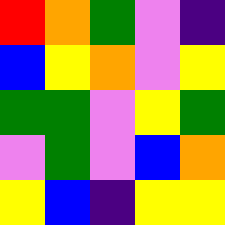[["red", "orange", "green", "violet", "indigo"], ["blue", "yellow", "orange", "violet", "yellow"], ["green", "green", "violet", "yellow", "green"], ["violet", "green", "violet", "blue", "orange"], ["yellow", "blue", "indigo", "yellow", "yellow"]]